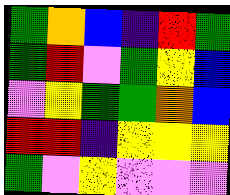[["green", "orange", "blue", "indigo", "red", "green"], ["green", "red", "violet", "green", "yellow", "blue"], ["violet", "yellow", "green", "green", "orange", "blue"], ["red", "red", "indigo", "yellow", "yellow", "yellow"], ["green", "violet", "yellow", "violet", "violet", "violet"]]